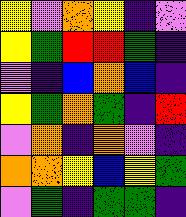[["yellow", "violet", "orange", "yellow", "indigo", "violet"], ["yellow", "green", "red", "red", "green", "indigo"], ["violet", "indigo", "blue", "orange", "blue", "indigo"], ["yellow", "green", "orange", "green", "indigo", "red"], ["violet", "orange", "indigo", "orange", "violet", "indigo"], ["orange", "orange", "yellow", "blue", "yellow", "green"], ["violet", "green", "indigo", "green", "green", "indigo"]]